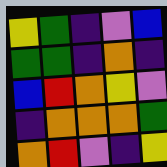[["yellow", "green", "indigo", "violet", "blue"], ["green", "green", "indigo", "orange", "indigo"], ["blue", "red", "orange", "yellow", "violet"], ["indigo", "orange", "orange", "orange", "green"], ["orange", "red", "violet", "indigo", "yellow"]]